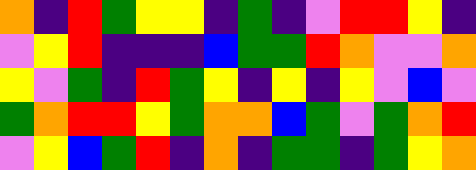[["orange", "indigo", "red", "green", "yellow", "yellow", "indigo", "green", "indigo", "violet", "red", "red", "yellow", "indigo"], ["violet", "yellow", "red", "indigo", "indigo", "indigo", "blue", "green", "green", "red", "orange", "violet", "violet", "orange"], ["yellow", "violet", "green", "indigo", "red", "green", "yellow", "indigo", "yellow", "indigo", "yellow", "violet", "blue", "violet"], ["green", "orange", "red", "red", "yellow", "green", "orange", "orange", "blue", "green", "violet", "green", "orange", "red"], ["violet", "yellow", "blue", "green", "red", "indigo", "orange", "indigo", "green", "green", "indigo", "green", "yellow", "orange"]]